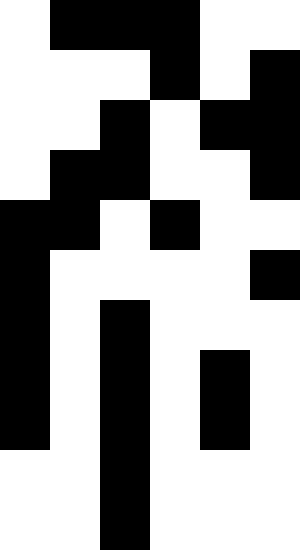[["white", "black", "black", "black", "white", "white"], ["white", "white", "white", "black", "white", "black"], ["white", "white", "black", "white", "black", "black"], ["white", "black", "black", "white", "white", "black"], ["black", "black", "white", "black", "white", "white"], ["black", "white", "white", "white", "white", "black"], ["black", "white", "black", "white", "white", "white"], ["black", "white", "black", "white", "black", "white"], ["black", "white", "black", "white", "black", "white"], ["white", "white", "black", "white", "white", "white"], ["white", "white", "black", "white", "white", "white"]]